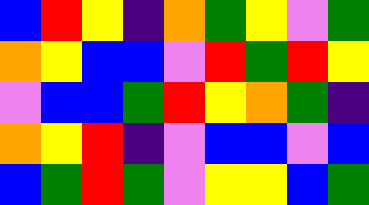[["blue", "red", "yellow", "indigo", "orange", "green", "yellow", "violet", "green"], ["orange", "yellow", "blue", "blue", "violet", "red", "green", "red", "yellow"], ["violet", "blue", "blue", "green", "red", "yellow", "orange", "green", "indigo"], ["orange", "yellow", "red", "indigo", "violet", "blue", "blue", "violet", "blue"], ["blue", "green", "red", "green", "violet", "yellow", "yellow", "blue", "green"]]